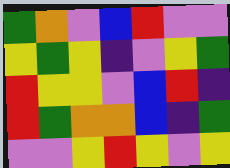[["green", "orange", "violet", "blue", "red", "violet", "violet"], ["yellow", "green", "yellow", "indigo", "violet", "yellow", "green"], ["red", "yellow", "yellow", "violet", "blue", "red", "indigo"], ["red", "green", "orange", "orange", "blue", "indigo", "green"], ["violet", "violet", "yellow", "red", "yellow", "violet", "yellow"]]